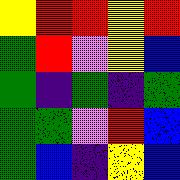[["yellow", "red", "red", "yellow", "red"], ["green", "red", "violet", "yellow", "blue"], ["green", "indigo", "green", "indigo", "green"], ["green", "green", "violet", "red", "blue"], ["green", "blue", "indigo", "yellow", "blue"]]